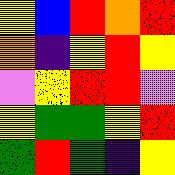[["yellow", "blue", "red", "orange", "red"], ["orange", "indigo", "yellow", "red", "yellow"], ["violet", "yellow", "red", "red", "violet"], ["yellow", "green", "green", "yellow", "red"], ["green", "red", "green", "indigo", "yellow"]]